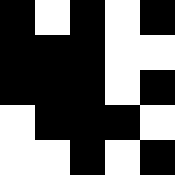[["black", "white", "black", "white", "black"], ["black", "black", "black", "white", "white"], ["black", "black", "black", "white", "black"], ["white", "black", "black", "black", "white"], ["white", "white", "black", "white", "black"]]